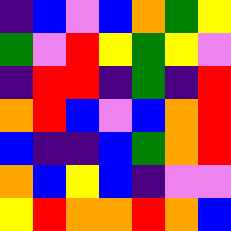[["indigo", "blue", "violet", "blue", "orange", "green", "yellow"], ["green", "violet", "red", "yellow", "green", "yellow", "violet"], ["indigo", "red", "red", "indigo", "green", "indigo", "red"], ["orange", "red", "blue", "violet", "blue", "orange", "red"], ["blue", "indigo", "indigo", "blue", "green", "orange", "red"], ["orange", "blue", "yellow", "blue", "indigo", "violet", "violet"], ["yellow", "red", "orange", "orange", "red", "orange", "blue"]]